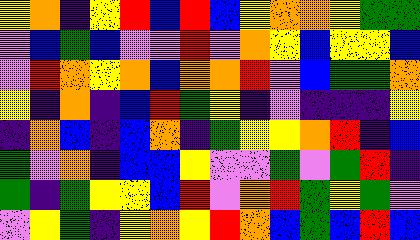[["yellow", "orange", "indigo", "yellow", "red", "blue", "red", "blue", "yellow", "orange", "orange", "yellow", "green", "green"], ["violet", "blue", "green", "blue", "violet", "violet", "red", "violet", "orange", "yellow", "blue", "yellow", "yellow", "blue"], ["violet", "red", "orange", "yellow", "orange", "blue", "orange", "orange", "red", "violet", "blue", "green", "green", "orange"], ["yellow", "indigo", "orange", "indigo", "blue", "red", "green", "yellow", "indigo", "violet", "indigo", "indigo", "indigo", "yellow"], ["indigo", "orange", "blue", "indigo", "blue", "orange", "indigo", "green", "yellow", "yellow", "orange", "red", "indigo", "blue"], ["green", "violet", "orange", "indigo", "blue", "blue", "yellow", "violet", "violet", "green", "violet", "green", "red", "indigo"], ["green", "indigo", "green", "yellow", "yellow", "blue", "red", "violet", "orange", "red", "green", "yellow", "green", "violet"], ["violet", "yellow", "green", "indigo", "yellow", "orange", "yellow", "red", "orange", "blue", "green", "blue", "red", "blue"]]